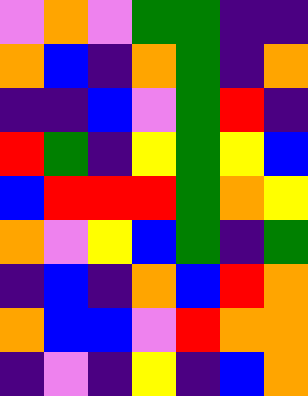[["violet", "orange", "violet", "green", "green", "indigo", "indigo"], ["orange", "blue", "indigo", "orange", "green", "indigo", "orange"], ["indigo", "indigo", "blue", "violet", "green", "red", "indigo"], ["red", "green", "indigo", "yellow", "green", "yellow", "blue"], ["blue", "red", "red", "red", "green", "orange", "yellow"], ["orange", "violet", "yellow", "blue", "green", "indigo", "green"], ["indigo", "blue", "indigo", "orange", "blue", "red", "orange"], ["orange", "blue", "blue", "violet", "red", "orange", "orange"], ["indigo", "violet", "indigo", "yellow", "indigo", "blue", "orange"]]